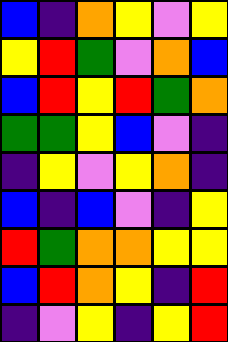[["blue", "indigo", "orange", "yellow", "violet", "yellow"], ["yellow", "red", "green", "violet", "orange", "blue"], ["blue", "red", "yellow", "red", "green", "orange"], ["green", "green", "yellow", "blue", "violet", "indigo"], ["indigo", "yellow", "violet", "yellow", "orange", "indigo"], ["blue", "indigo", "blue", "violet", "indigo", "yellow"], ["red", "green", "orange", "orange", "yellow", "yellow"], ["blue", "red", "orange", "yellow", "indigo", "red"], ["indigo", "violet", "yellow", "indigo", "yellow", "red"]]